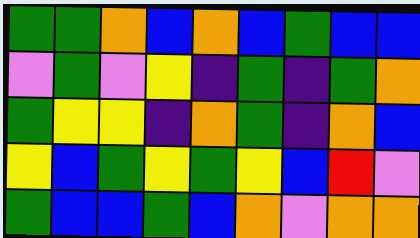[["green", "green", "orange", "blue", "orange", "blue", "green", "blue", "blue"], ["violet", "green", "violet", "yellow", "indigo", "green", "indigo", "green", "orange"], ["green", "yellow", "yellow", "indigo", "orange", "green", "indigo", "orange", "blue"], ["yellow", "blue", "green", "yellow", "green", "yellow", "blue", "red", "violet"], ["green", "blue", "blue", "green", "blue", "orange", "violet", "orange", "orange"]]